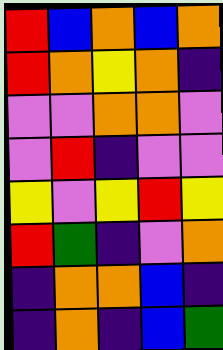[["red", "blue", "orange", "blue", "orange"], ["red", "orange", "yellow", "orange", "indigo"], ["violet", "violet", "orange", "orange", "violet"], ["violet", "red", "indigo", "violet", "violet"], ["yellow", "violet", "yellow", "red", "yellow"], ["red", "green", "indigo", "violet", "orange"], ["indigo", "orange", "orange", "blue", "indigo"], ["indigo", "orange", "indigo", "blue", "green"]]